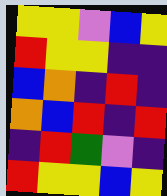[["yellow", "yellow", "violet", "blue", "yellow"], ["red", "yellow", "yellow", "indigo", "indigo"], ["blue", "orange", "indigo", "red", "indigo"], ["orange", "blue", "red", "indigo", "red"], ["indigo", "red", "green", "violet", "indigo"], ["red", "yellow", "yellow", "blue", "yellow"]]